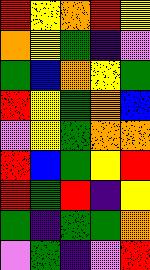[["red", "yellow", "orange", "red", "yellow"], ["orange", "yellow", "green", "indigo", "violet"], ["green", "blue", "orange", "yellow", "green"], ["red", "yellow", "green", "orange", "blue"], ["violet", "yellow", "green", "orange", "orange"], ["red", "blue", "green", "yellow", "red"], ["red", "green", "red", "indigo", "yellow"], ["green", "indigo", "green", "green", "orange"], ["violet", "green", "indigo", "violet", "red"]]